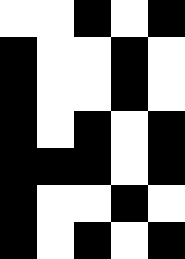[["white", "white", "black", "white", "black"], ["black", "white", "white", "black", "white"], ["black", "white", "white", "black", "white"], ["black", "white", "black", "white", "black"], ["black", "black", "black", "white", "black"], ["black", "white", "white", "black", "white"], ["black", "white", "black", "white", "black"]]